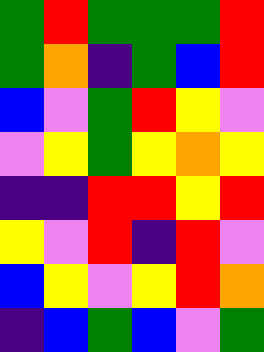[["green", "red", "green", "green", "green", "red"], ["green", "orange", "indigo", "green", "blue", "red"], ["blue", "violet", "green", "red", "yellow", "violet"], ["violet", "yellow", "green", "yellow", "orange", "yellow"], ["indigo", "indigo", "red", "red", "yellow", "red"], ["yellow", "violet", "red", "indigo", "red", "violet"], ["blue", "yellow", "violet", "yellow", "red", "orange"], ["indigo", "blue", "green", "blue", "violet", "green"]]